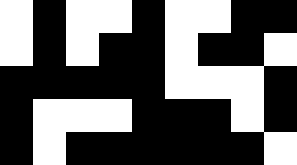[["white", "black", "white", "white", "black", "white", "white", "black", "black"], ["white", "black", "white", "black", "black", "white", "black", "black", "white"], ["black", "black", "black", "black", "black", "white", "white", "white", "black"], ["black", "white", "white", "white", "black", "black", "black", "white", "black"], ["black", "white", "black", "black", "black", "black", "black", "black", "white"]]